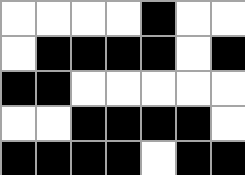[["white", "white", "white", "white", "black", "white", "white"], ["white", "black", "black", "black", "black", "white", "black"], ["black", "black", "white", "white", "white", "white", "white"], ["white", "white", "black", "black", "black", "black", "white"], ["black", "black", "black", "black", "white", "black", "black"]]